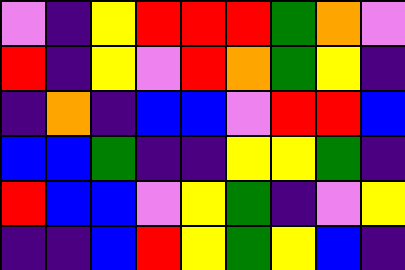[["violet", "indigo", "yellow", "red", "red", "red", "green", "orange", "violet"], ["red", "indigo", "yellow", "violet", "red", "orange", "green", "yellow", "indigo"], ["indigo", "orange", "indigo", "blue", "blue", "violet", "red", "red", "blue"], ["blue", "blue", "green", "indigo", "indigo", "yellow", "yellow", "green", "indigo"], ["red", "blue", "blue", "violet", "yellow", "green", "indigo", "violet", "yellow"], ["indigo", "indigo", "blue", "red", "yellow", "green", "yellow", "blue", "indigo"]]